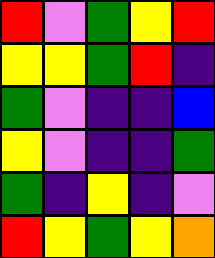[["red", "violet", "green", "yellow", "red"], ["yellow", "yellow", "green", "red", "indigo"], ["green", "violet", "indigo", "indigo", "blue"], ["yellow", "violet", "indigo", "indigo", "green"], ["green", "indigo", "yellow", "indigo", "violet"], ["red", "yellow", "green", "yellow", "orange"]]